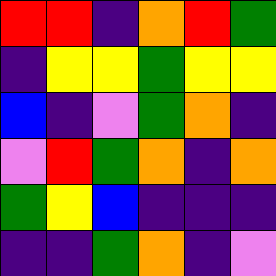[["red", "red", "indigo", "orange", "red", "green"], ["indigo", "yellow", "yellow", "green", "yellow", "yellow"], ["blue", "indigo", "violet", "green", "orange", "indigo"], ["violet", "red", "green", "orange", "indigo", "orange"], ["green", "yellow", "blue", "indigo", "indigo", "indigo"], ["indigo", "indigo", "green", "orange", "indigo", "violet"]]